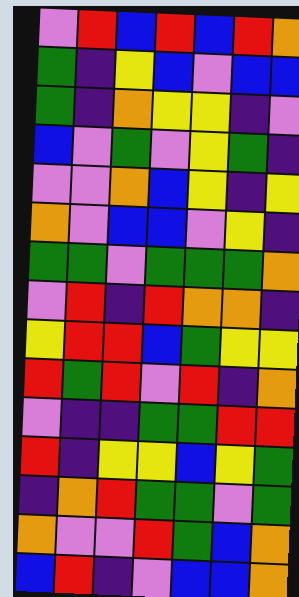[["violet", "red", "blue", "red", "blue", "red", "orange"], ["green", "indigo", "yellow", "blue", "violet", "blue", "blue"], ["green", "indigo", "orange", "yellow", "yellow", "indigo", "violet"], ["blue", "violet", "green", "violet", "yellow", "green", "indigo"], ["violet", "violet", "orange", "blue", "yellow", "indigo", "yellow"], ["orange", "violet", "blue", "blue", "violet", "yellow", "indigo"], ["green", "green", "violet", "green", "green", "green", "orange"], ["violet", "red", "indigo", "red", "orange", "orange", "indigo"], ["yellow", "red", "red", "blue", "green", "yellow", "yellow"], ["red", "green", "red", "violet", "red", "indigo", "orange"], ["violet", "indigo", "indigo", "green", "green", "red", "red"], ["red", "indigo", "yellow", "yellow", "blue", "yellow", "green"], ["indigo", "orange", "red", "green", "green", "violet", "green"], ["orange", "violet", "violet", "red", "green", "blue", "orange"], ["blue", "red", "indigo", "violet", "blue", "blue", "orange"]]